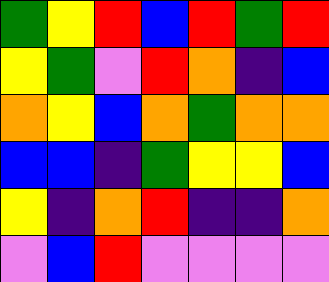[["green", "yellow", "red", "blue", "red", "green", "red"], ["yellow", "green", "violet", "red", "orange", "indigo", "blue"], ["orange", "yellow", "blue", "orange", "green", "orange", "orange"], ["blue", "blue", "indigo", "green", "yellow", "yellow", "blue"], ["yellow", "indigo", "orange", "red", "indigo", "indigo", "orange"], ["violet", "blue", "red", "violet", "violet", "violet", "violet"]]